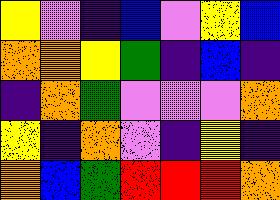[["yellow", "violet", "indigo", "blue", "violet", "yellow", "blue"], ["orange", "orange", "yellow", "green", "indigo", "blue", "indigo"], ["indigo", "orange", "green", "violet", "violet", "violet", "orange"], ["yellow", "indigo", "orange", "violet", "indigo", "yellow", "indigo"], ["orange", "blue", "green", "red", "red", "red", "orange"]]